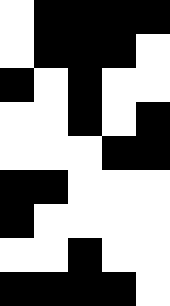[["white", "black", "black", "black", "black"], ["white", "black", "black", "black", "white"], ["black", "white", "black", "white", "white"], ["white", "white", "black", "white", "black"], ["white", "white", "white", "black", "black"], ["black", "black", "white", "white", "white"], ["black", "white", "white", "white", "white"], ["white", "white", "black", "white", "white"], ["black", "black", "black", "black", "white"]]